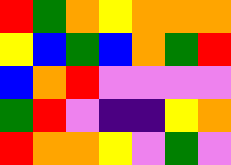[["red", "green", "orange", "yellow", "orange", "orange", "orange"], ["yellow", "blue", "green", "blue", "orange", "green", "red"], ["blue", "orange", "red", "violet", "violet", "violet", "violet"], ["green", "red", "violet", "indigo", "indigo", "yellow", "orange"], ["red", "orange", "orange", "yellow", "violet", "green", "violet"]]